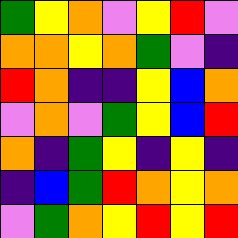[["green", "yellow", "orange", "violet", "yellow", "red", "violet"], ["orange", "orange", "yellow", "orange", "green", "violet", "indigo"], ["red", "orange", "indigo", "indigo", "yellow", "blue", "orange"], ["violet", "orange", "violet", "green", "yellow", "blue", "red"], ["orange", "indigo", "green", "yellow", "indigo", "yellow", "indigo"], ["indigo", "blue", "green", "red", "orange", "yellow", "orange"], ["violet", "green", "orange", "yellow", "red", "yellow", "red"]]